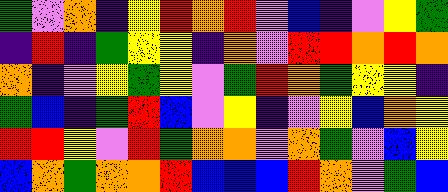[["green", "violet", "orange", "indigo", "yellow", "red", "orange", "red", "violet", "blue", "indigo", "violet", "yellow", "green"], ["indigo", "red", "indigo", "green", "yellow", "yellow", "indigo", "orange", "violet", "red", "red", "orange", "red", "orange"], ["orange", "indigo", "violet", "yellow", "green", "yellow", "violet", "green", "red", "orange", "green", "yellow", "yellow", "indigo"], ["green", "blue", "indigo", "green", "red", "blue", "violet", "yellow", "indigo", "violet", "yellow", "blue", "orange", "yellow"], ["red", "red", "yellow", "violet", "red", "green", "orange", "orange", "violet", "orange", "green", "violet", "blue", "yellow"], ["blue", "orange", "green", "orange", "orange", "red", "blue", "blue", "blue", "red", "orange", "violet", "green", "blue"]]